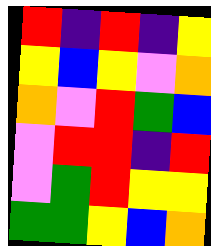[["red", "indigo", "red", "indigo", "yellow"], ["yellow", "blue", "yellow", "violet", "orange"], ["orange", "violet", "red", "green", "blue"], ["violet", "red", "red", "indigo", "red"], ["violet", "green", "red", "yellow", "yellow"], ["green", "green", "yellow", "blue", "orange"]]